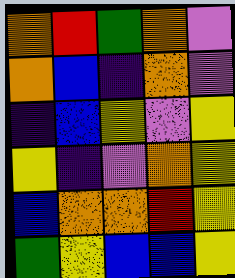[["orange", "red", "green", "orange", "violet"], ["orange", "blue", "indigo", "orange", "violet"], ["indigo", "blue", "yellow", "violet", "yellow"], ["yellow", "indigo", "violet", "orange", "yellow"], ["blue", "orange", "orange", "red", "yellow"], ["green", "yellow", "blue", "blue", "yellow"]]